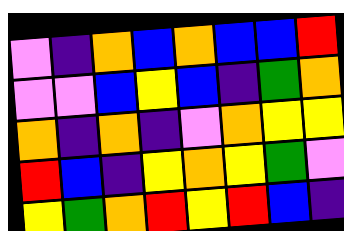[["violet", "indigo", "orange", "blue", "orange", "blue", "blue", "red"], ["violet", "violet", "blue", "yellow", "blue", "indigo", "green", "orange"], ["orange", "indigo", "orange", "indigo", "violet", "orange", "yellow", "yellow"], ["red", "blue", "indigo", "yellow", "orange", "yellow", "green", "violet"], ["yellow", "green", "orange", "red", "yellow", "red", "blue", "indigo"]]